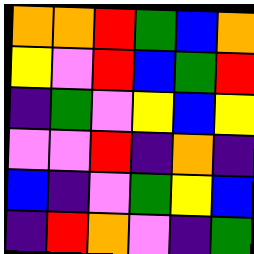[["orange", "orange", "red", "green", "blue", "orange"], ["yellow", "violet", "red", "blue", "green", "red"], ["indigo", "green", "violet", "yellow", "blue", "yellow"], ["violet", "violet", "red", "indigo", "orange", "indigo"], ["blue", "indigo", "violet", "green", "yellow", "blue"], ["indigo", "red", "orange", "violet", "indigo", "green"]]